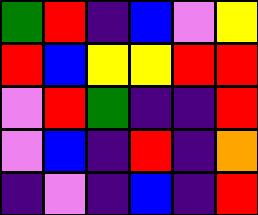[["green", "red", "indigo", "blue", "violet", "yellow"], ["red", "blue", "yellow", "yellow", "red", "red"], ["violet", "red", "green", "indigo", "indigo", "red"], ["violet", "blue", "indigo", "red", "indigo", "orange"], ["indigo", "violet", "indigo", "blue", "indigo", "red"]]